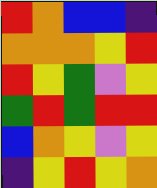[["red", "orange", "blue", "blue", "indigo"], ["orange", "orange", "orange", "yellow", "red"], ["red", "yellow", "green", "violet", "yellow"], ["green", "red", "green", "red", "red"], ["blue", "orange", "yellow", "violet", "yellow"], ["indigo", "yellow", "red", "yellow", "orange"]]